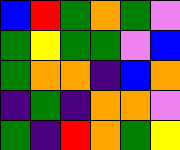[["blue", "red", "green", "orange", "green", "violet"], ["green", "yellow", "green", "green", "violet", "blue"], ["green", "orange", "orange", "indigo", "blue", "orange"], ["indigo", "green", "indigo", "orange", "orange", "violet"], ["green", "indigo", "red", "orange", "green", "yellow"]]